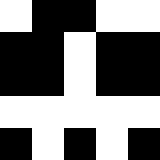[["white", "black", "black", "white", "white"], ["black", "black", "white", "black", "black"], ["black", "black", "white", "black", "black"], ["white", "white", "white", "white", "white"], ["black", "white", "black", "white", "black"]]